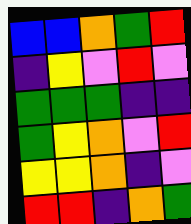[["blue", "blue", "orange", "green", "red"], ["indigo", "yellow", "violet", "red", "violet"], ["green", "green", "green", "indigo", "indigo"], ["green", "yellow", "orange", "violet", "red"], ["yellow", "yellow", "orange", "indigo", "violet"], ["red", "red", "indigo", "orange", "green"]]